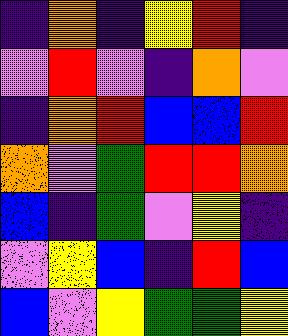[["indigo", "orange", "indigo", "yellow", "red", "indigo"], ["violet", "red", "violet", "indigo", "orange", "violet"], ["indigo", "orange", "red", "blue", "blue", "red"], ["orange", "violet", "green", "red", "red", "orange"], ["blue", "indigo", "green", "violet", "yellow", "indigo"], ["violet", "yellow", "blue", "indigo", "red", "blue"], ["blue", "violet", "yellow", "green", "green", "yellow"]]